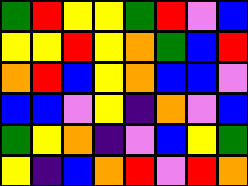[["green", "red", "yellow", "yellow", "green", "red", "violet", "blue"], ["yellow", "yellow", "red", "yellow", "orange", "green", "blue", "red"], ["orange", "red", "blue", "yellow", "orange", "blue", "blue", "violet"], ["blue", "blue", "violet", "yellow", "indigo", "orange", "violet", "blue"], ["green", "yellow", "orange", "indigo", "violet", "blue", "yellow", "green"], ["yellow", "indigo", "blue", "orange", "red", "violet", "red", "orange"]]